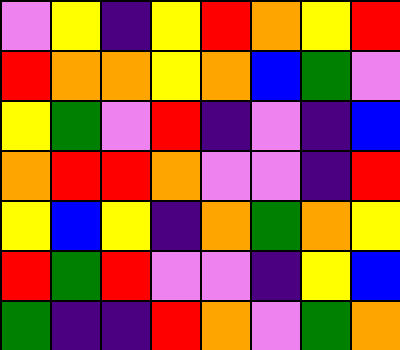[["violet", "yellow", "indigo", "yellow", "red", "orange", "yellow", "red"], ["red", "orange", "orange", "yellow", "orange", "blue", "green", "violet"], ["yellow", "green", "violet", "red", "indigo", "violet", "indigo", "blue"], ["orange", "red", "red", "orange", "violet", "violet", "indigo", "red"], ["yellow", "blue", "yellow", "indigo", "orange", "green", "orange", "yellow"], ["red", "green", "red", "violet", "violet", "indigo", "yellow", "blue"], ["green", "indigo", "indigo", "red", "orange", "violet", "green", "orange"]]